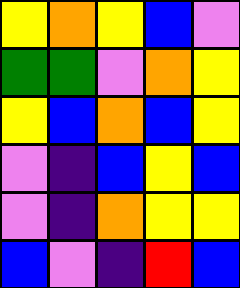[["yellow", "orange", "yellow", "blue", "violet"], ["green", "green", "violet", "orange", "yellow"], ["yellow", "blue", "orange", "blue", "yellow"], ["violet", "indigo", "blue", "yellow", "blue"], ["violet", "indigo", "orange", "yellow", "yellow"], ["blue", "violet", "indigo", "red", "blue"]]